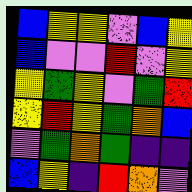[["blue", "yellow", "yellow", "violet", "blue", "yellow"], ["blue", "violet", "violet", "red", "violet", "yellow"], ["yellow", "green", "yellow", "violet", "green", "red"], ["yellow", "red", "yellow", "green", "orange", "blue"], ["violet", "green", "orange", "green", "indigo", "indigo"], ["blue", "yellow", "indigo", "red", "orange", "violet"]]